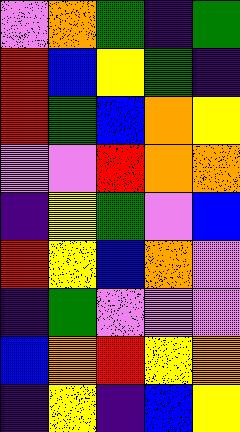[["violet", "orange", "green", "indigo", "green"], ["red", "blue", "yellow", "green", "indigo"], ["red", "green", "blue", "orange", "yellow"], ["violet", "violet", "red", "orange", "orange"], ["indigo", "yellow", "green", "violet", "blue"], ["red", "yellow", "blue", "orange", "violet"], ["indigo", "green", "violet", "violet", "violet"], ["blue", "orange", "red", "yellow", "orange"], ["indigo", "yellow", "indigo", "blue", "yellow"]]